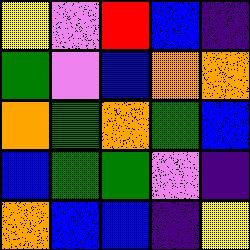[["yellow", "violet", "red", "blue", "indigo"], ["green", "violet", "blue", "orange", "orange"], ["orange", "green", "orange", "green", "blue"], ["blue", "green", "green", "violet", "indigo"], ["orange", "blue", "blue", "indigo", "yellow"]]